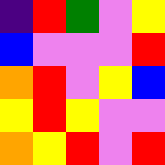[["indigo", "red", "green", "violet", "yellow"], ["blue", "violet", "violet", "violet", "red"], ["orange", "red", "violet", "yellow", "blue"], ["yellow", "red", "yellow", "violet", "violet"], ["orange", "yellow", "red", "violet", "red"]]